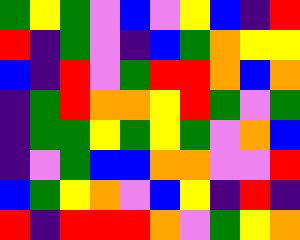[["green", "yellow", "green", "violet", "blue", "violet", "yellow", "blue", "indigo", "red"], ["red", "indigo", "green", "violet", "indigo", "blue", "green", "orange", "yellow", "yellow"], ["blue", "indigo", "red", "violet", "green", "red", "red", "orange", "blue", "orange"], ["indigo", "green", "red", "orange", "orange", "yellow", "red", "green", "violet", "green"], ["indigo", "green", "green", "yellow", "green", "yellow", "green", "violet", "orange", "blue"], ["indigo", "violet", "green", "blue", "blue", "orange", "orange", "violet", "violet", "red"], ["blue", "green", "yellow", "orange", "violet", "blue", "yellow", "indigo", "red", "indigo"], ["red", "indigo", "red", "red", "red", "orange", "violet", "green", "yellow", "orange"]]